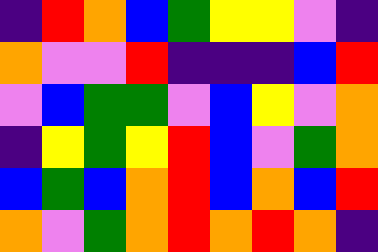[["indigo", "red", "orange", "blue", "green", "yellow", "yellow", "violet", "indigo"], ["orange", "violet", "violet", "red", "indigo", "indigo", "indigo", "blue", "red"], ["violet", "blue", "green", "green", "violet", "blue", "yellow", "violet", "orange"], ["indigo", "yellow", "green", "yellow", "red", "blue", "violet", "green", "orange"], ["blue", "green", "blue", "orange", "red", "blue", "orange", "blue", "red"], ["orange", "violet", "green", "orange", "red", "orange", "red", "orange", "indigo"]]